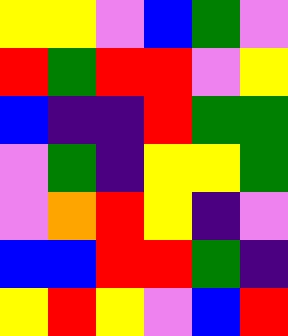[["yellow", "yellow", "violet", "blue", "green", "violet"], ["red", "green", "red", "red", "violet", "yellow"], ["blue", "indigo", "indigo", "red", "green", "green"], ["violet", "green", "indigo", "yellow", "yellow", "green"], ["violet", "orange", "red", "yellow", "indigo", "violet"], ["blue", "blue", "red", "red", "green", "indigo"], ["yellow", "red", "yellow", "violet", "blue", "red"]]